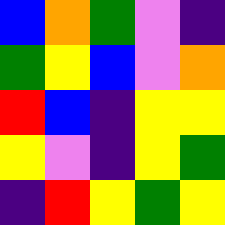[["blue", "orange", "green", "violet", "indigo"], ["green", "yellow", "blue", "violet", "orange"], ["red", "blue", "indigo", "yellow", "yellow"], ["yellow", "violet", "indigo", "yellow", "green"], ["indigo", "red", "yellow", "green", "yellow"]]